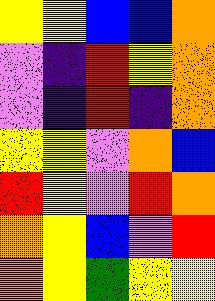[["yellow", "yellow", "blue", "blue", "orange"], ["violet", "indigo", "red", "yellow", "orange"], ["violet", "indigo", "red", "indigo", "orange"], ["yellow", "yellow", "violet", "orange", "blue"], ["red", "yellow", "violet", "red", "orange"], ["orange", "yellow", "blue", "violet", "red"], ["orange", "yellow", "green", "yellow", "yellow"]]